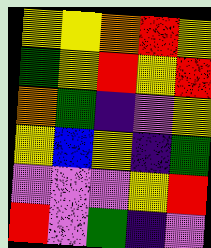[["yellow", "yellow", "orange", "red", "yellow"], ["green", "yellow", "red", "yellow", "red"], ["orange", "green", "indigo", "violet", "yellow"], ["yellow", "blue", "yellow", "indigo", "green"], ["violet", "violet", "violet", "yellow", "red"], ["red", "violet", "green", "indigo", "violet"]]